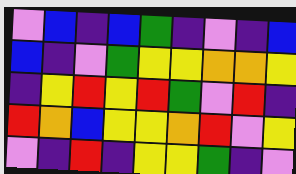[["violet", "blue", "indigo", "blue", "green", "indigo", "violet", "indigo", "blue"], ["blue", "indigo", "violet", "green", "yellow", "yellow", "orange", "orange", "yellow"], ["indigo", "yellow", "red", "yellow", "red", "green", "violet", "red", "indigo"], ["red", "orange", "blue", "yellow", "yellow", "orange", "red", "violet", "yellow"], ["violet", "indigo", "red", "indigo", "yellow", "yellow", "green", "indigo", "violet"]]